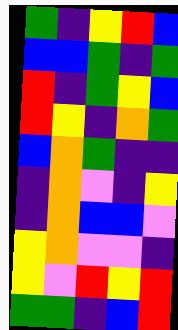[["green", "indigo", "yellow", "red", "blue"], ["blue", "blue", "green", "indigo", "green"], ["red", "indigo", "green", "yellow", "blue"], ["red", "yellow", "indigo", "orange", "green"], ["blue", "orange", "green", "indigo", "indigo"], ["indigo", "orange", "violet", "indigo", "yellow"], ["indigo", "orange", "blue", "blue", "violet"], ["yellow", "orange", "violet", "violet", "indigo"], ["yellow", "violet", "red", "yellow", "red"], ["green", "green", "indigo", "blue", "red"]]